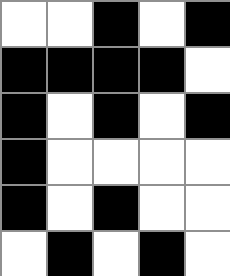[["white", "white", "black", "white", "black"], ["black", "black", "black", "black", "white"], ["black", "white", "black", "white", "black"], ["black", "white", "white", "white", "white"], ["black", "white", "black", "white", "white"], ["white", "black", "white", "black", "white"]]